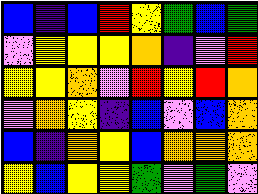[["blue", "indigo", "blue", "red", "yellow", "green", "blue", "green"], ["violet", "yellow", "yellow", "yellow", "orange", "indigo", "violet", "red"], ["yellow", "yellow", "orange", "violet", "red", "yellow", "red", "orange"], ["violet", "orange", "yellow", "indigo", "blue", "violet", "blue", "orange"], ["blue", "indigo", "orange", "yellow", "blue", "orange", "orange", "orange"], ["yellow", "blue", "yellow", "yellow", "green", "violet", "green", "violet"]]